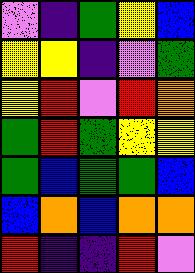[["violet", "indigo", "green", "yellow", "blue"], ["yellow", "yellow", "indigo", "violet", "green"], ["yellow", "red", "violet", "red", "orange"], ["green", "red", "green", "yellow", "yellow"], ["green", "blue", "green", "green", "blue"], ["blue", "orange", "blue", "orange", "orange"], ["red", "indigo", "indigo", "red", "violet"]]